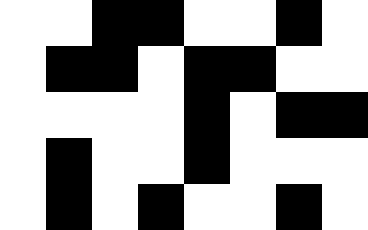[["white", "white", "black", "black", "white", "white", "black", "white"], ["white", "black", "black", "white", "black", "black", "white", "white"], ["white", "white", "white", "white", "black", "white", "black", "black"], ["white", "black", "white", "white", "black", "white", "white", "white"], ["white", "black", "white", "black", "white", "white", "black", "white"]]